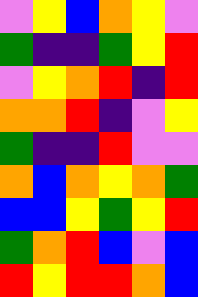[["violet", "yellow", "blue", "orange", "yellow", "violet"], ["green", "indigo", "indigo", "green", "yellow", "red"], ["violet", "yellow", "orange", "red", "indigo", "red"], ["orange", "orange", "red", "indigo", "violet", "yellow"], ["green", "indigo", "indigo", "red", "violet", "violet"], ["orange", "blue", "orange", "yellow", "orange", "green"], ["blue", "blue", "yellow", "green", "yellow", "red"], ["green", "orange", "red", "blue", "violet", "blue"], ["red", "yellow", "red", "red", "orange", "blue"]]